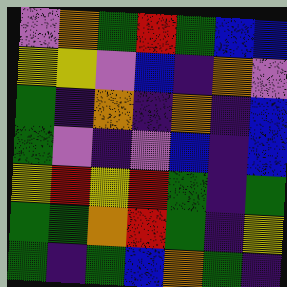[["violet", "orange", "green", "red", "green", "blue", "blue"], ["yellow", "yellow", "violet", "blue", "indigo", "orange", "violet"], ["green", "indigo", "orange", "indigo", "orange", "indigo", "blue"], ["green", "violet", "indigo", "violet", "blue", "indigo", "blue"], ["yellow", "red", "yellow", "red", "green", "indigo", "green"], ["green", "green", "orange", "red", "green", "indigo", "yellow"], ["green", "indigo", "green", "blue", "orange", "green", "indigo"]]